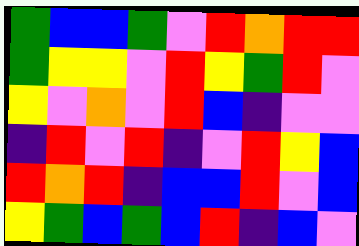[["green", "blue", "blue", "green", "violet", "red", "orange", "red", "red"], ["green", "yellow", "yellow", "violet", "red", "yellow", "green", "red", "violet"], ["yellow", "violet", "orange", "violet", "red", "blue", "indigo", "violet", "violet"], ["indigo", "red", "violet", "red", "indigo", "violet", "red", "yellow", "blue"], ["red", "orange", "red", "indigo", "blue", "blue", "red", "violet", "blue"], ["yellow", "green", "blue", "green", "blue", "red", "indigo", "blue", "violet"]]